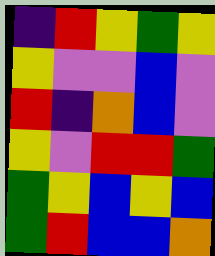[["indigo", "red", "yellow", "green", "yellow"], ["yellow", "violet", "violet", "blue", "violet"], ["red", "indigo", "orange", "blue", "violet"], ["yellow", "violet", "red", "red", "green"], ["green", "yellow", "blue", "yellow", "blue"], ["green", "red", "blue", "blue", "orange"]]